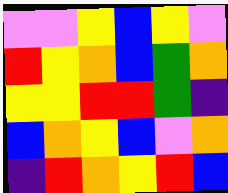[["violet", "violet", "yellow", "blue", "yellow", "violet"], ["red", "yellow", "orange", "blue", "green", "orange"], ["yellow", "yellow", "red", "red", "green", "indigo"], ["blue", "orange", "yellow", "blue", "violet", "orange"], ["indigo", "red", "orange", "yellow", "red", "blue"]]